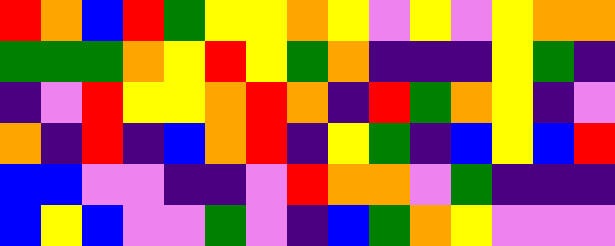[["red", "orange", "blue", "red", "green", "yellow", "yellow", "orange", "yellow", "violet", "yellow", "violet", "yellow", "orange", "orange"], ["green", "green", "green", "orange", "yellow", "red", "yellow", "green", "orange", "indigo", "indigo", "indigo", "yellow", "green", "indigo"], ["indigo", "violet", "red", "yellow", "yellow", "orange", "red", "orange", "indigo", "red", "green", "orange", "yellow", "indigo", "violet"], ["orange", "indigo", "red", "indigo", "blue", "orange", "red", "indigo", "yellow", "green", "indigo", "blue", "yellow", "blue", "red"], ["blue", "blue", "violet", "violet", "indigo", "indigo", "violet", "red", "orange", "orange", "violet", "green", "indigo", "indigo", "indigo"], ["blue", "yellow", "blue", "violet", "violet", "green", "violet", "indigo", "blue", "green", "orange", "yellow", "violet", "violet", "violet"]]